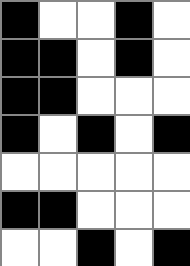[["black", "white", "white", "black", "white"], ["black", "black", "white", "black", "white"], ["black", "black", "white", "white", "white"], ["black", "white", "black", "white", "black"], ["white", "white", "white", "white", "white"], ["black", "black", "white", "white", "white"], ["white", "white", "black", "white", "black"]]